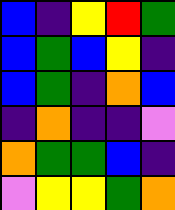[["blue", "indigo", "yellow", "red", "green"], ["blue", "green", "blue", "yellow", "indigo"], ["blue", "green", "indigo", "orange", "blue"], ["indigo", "orange", "indigo", "indigo", "violet"], ["orange", "green", "green", "blue", "indigo"], ["violet", "yellow", "yellow", "green", "orange"]]